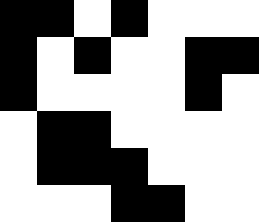[["black", "black", "white", "black", "white", "white", "white"], ["black", "white", "black", "white", "white", "black", "black"], ["black", "white", "white", "white", "white", "black", "white"], ["white", "black", "black", "white", "white", "white", "white"], ["white", "black", "black", "black", "white", "white", "white"], ["white", "white", "white", "black", "black", "white", "white"]]